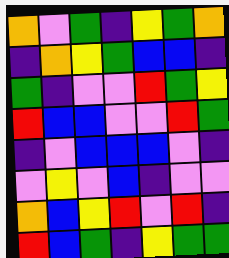[["orange", "violet", "green", "indigo", "yellow", "green", "orange"], ["indigo", "orange", "yellow", "green", "blue", "blue", "indigo"], ["green", "indigo", "violet", "violet", "red", "green", "yellow"], ["red", "blue", "blue", "violet", "violet", "red", "green"], ["indigo", "violet", "blue", "blue", "blue", "violet", "indigo"], ["violet", "yellow", "violet", "blue", "indigo", "violet", "violet"], ["orange", "blue", "yellow", "red", "violet", "red", "indigo"], ["red", "blue", "green", "indigo", "yellow", "green", "green"]]